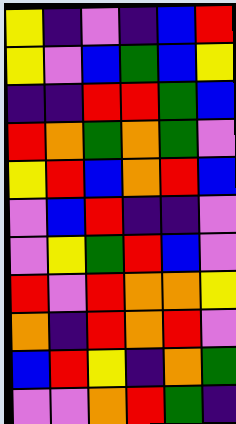[["yellow", "indigo", "violet", "indigo", "blue", "red"], ["yellow", "violet", "blue", "green", "blue", "yellow"], ["indigo", "indigo", "red", "red", "green", "blue"], ["red", "orange", "green", "orange", "green", "violet"], ["yellow", "red", "blue", "orange", "red", "blue"], ["violet", "blue", "red", "indigo", "indigo", "violet"], ["violet", "yellow", "green", "red", "blue", "violet"], ["red", "violet", "red", "orange", "orange", "yellow"], ["orange", "indigo", "red", "orange", "red", "violet"], ["blue", "red", "yellow", "indigo", "orange", "green"], ["violet", "violet", "orange", "red", "green", "indigo"]]